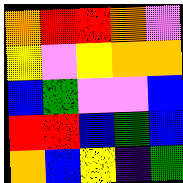[["orange", "red", "red", "orange", "violet"], ["yellow", "violet", "yellow", "orange", "orange"], ["blue", "green", "violet", "violet", "blue"], ["red", "red", "blue", "green", "blue"], ["orange", "blue", "yellow", "indigo", "green"]]